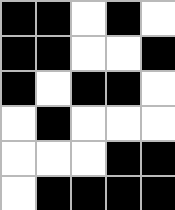[["black", "black", "white", "black", "white"], ["black", "black", "white", "white", "black"], ["black", "white", "black", "black", "white"], ["white", "black", "white", "white", "white"], ["white", "white", "white", "black", "black"], ["white", "black", "black", "black", "black"]]